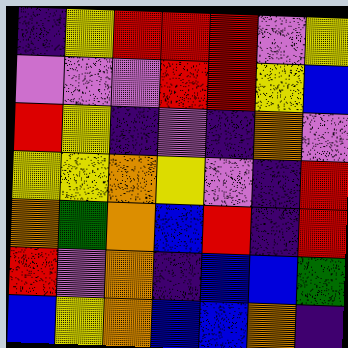[["indigo", "yellow", "red", "red", "red", "violet", "yellow"], ["violet", "violet", "violet", "red", "red", "yellow", "blue"], ["red", "yellow", "indigo", "violet", "indigo", "orange", "violet"], ["yellow", "yellow", "orange", "yellow", "violet", "indigo", "red"], ["orange", "green", "orange", "blue", "red", "indigo", "red"], ["red", "violet", "orange", "indigo", "blue", "blue", "green"], ["blue", "yellow", "orange", "blue", "blue", "orange", "indigo"]]